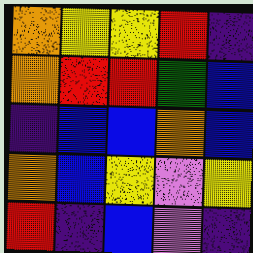[["orange", "yellow", "yellow", "red", "indigo"], ["orange", "red", "red", "green", "blue"], ["indigo", "blue", "blue", "orange", "blue"], ["orange", "blue", "yellow", "violet", "yellow"], ["red", "indigo", "blue", "violet", "indigo"]]